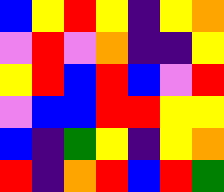[["blue", "yellow", "red", "yellow", "indigo", "yellow", "orange"], ["violet", "red", "violet", "orange", "indigo", "indigo", "yellow"], ["yellow", "red", "blue", "red", "blue", "violet", "red"], ["violet", "blue", "blue", "red", "red", "yellow", "yellow"], ["blue", "indigo", "green", "yellow", "indigo", "yellow", "orange"], ["red", "indigo", "orange", "red", "blue", "red", "green"]]